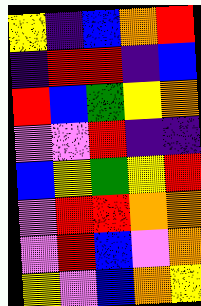[["yellow", "indigo", "blue", "orange", "red"], ["indigo", "red", "red", "indigo", "blue"], ["red", "blue", "green", "yellow", "orange"], ["violet", "violet", "red", "indigo", "indigo"], ["blue", "yellow", "green", "yellow", "red"], ["violet", "red", "red", "orange", "orange"], ["violet", "red", "blue", "violet", "orange"], ["yellow", "violet", "blue", "orange", "yellow"]]